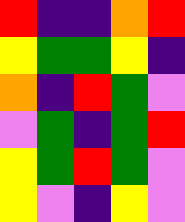[["red", "indigo", "indigo", "orange", "red"], ["yellow", "green", "green", "yellow", "indigo"], ["orange", "indigo", "red", "green", "violet"], ["violet", "green", "indigo", "green", "red"], ["yellow", "green", "red", "green", "violet"], ["yellow", "violet", "indigo", "yellow", "violet"]]